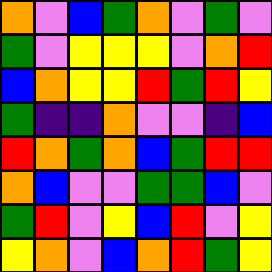[["orange", "violet", "blue", "green", "orange", "violet", "green", "violet"], ["green", "violet", "yellow", "yellow", "yellow", "violet", "orange", "red"], ["blue", "orange", "yellow", "yellow", "red", "green", "red", "yellow"], ["green", "indigo", "indigo", "orange", "violet", "violet", "indigo", "blue"], ["red", "orange", "green", "orange", "blue", "green", "red", "red"], ["orange", "blue", "violet", "violet", "green", "green", "blue", "violet"], ["green", "red", "violet", "yellow", "blue", "red", "violet", "yellow"], ["yellow", "orange", "violet", "blue", "orange", "red", "green", "yellow"]]